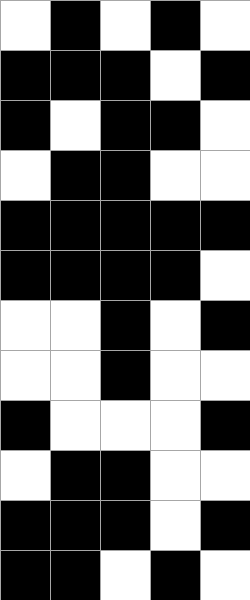[["white", "black", "white", "black", "white"], ["black", "black", "black", "white", "black"], ["black", "white", "black", "black", "white"], ["white", "black", "black", "white", "white"], ["black", "black", "black", "black", "black"], ["black", "black", "black", "black", "white"], ["white", "white", "black", "white", "black"], ["white", "white", "black", "white", "white"], ["black", "white", "white", "white", "black"], ["white", "black", "black", "white", "white"], ["black", "black", "black", "white", "black"], ["black", "black", "white", "black", "white"]]